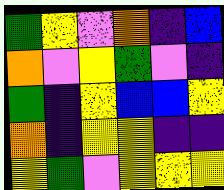[["green", "yellow", "violet", "orange", "indigo", "blue"], ["orange", "violet", "yellow", "green", "violet", "indigo"], ["green", "indigo", "yellow", "blue", "blue", "yellow"], ["orange", "indigo", "yellow", "yellow", "indigo", "indigo"], ["yellow", "green", "violet", "yellow", "yellow", "yellow"]]